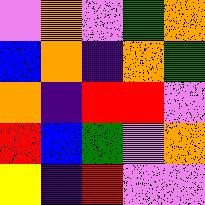[["violet", "orange", "violet", "green", "orange"], ["blue", "orange", "indigo", "orange", "green"], ["orange", "indigo", "red", "red", "violet"], ["red", "blue", "green", "violet", "orange"], ["yellow", "indigo", "red", "violet", "violet"]]